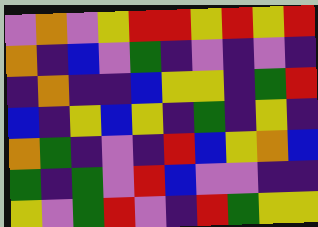[["violet", "orange", "violet", "yellow", "red", "red", "yellow", "red", "yellow", "red"], ["orange", "indigo", "blue", "violet", "green", "indigo", "violet", "indigo", "violet", "indigo"], ["indigo", "orange", "indigo", "indigo", "blue", "yellow", "yellow", "indigo", "green", "red"], ["blue", "indigo", "yellow", "blue", "yellow", "indigo", "green", "indigo", "yellow", "indigo"], ["orange", "green", "indigo", "violet", "indigo", "red", "blue", "yellow", "orange", "blue"], ["green", "indigo", "green", "violet", "red", "blue", "violet", "violet", "indigo", "indigo"], ["yellow", "violet", "green", "red", "violet", "indigo", "red", "green", "yellow", "yellow"]]